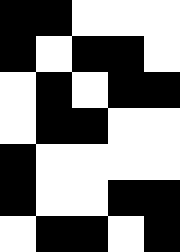[["black", "black", "white", "white", "white"], ["black", "white", "black", "black", "white"], ["white", "black", "white", "black", "black"], ["white", "black", "black", "white", "white"], ["black", "white", "white", "white", "white"], ["black", "white", "white", "black", "black"], ["white", "black", "black", "white", "black"]]